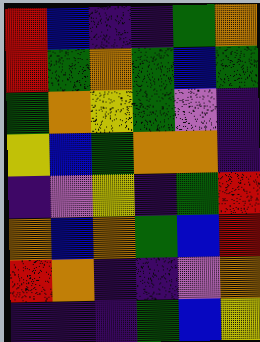[["red", "blue", "indigo", "indigo", "green", "orange"], ["red", "green", "orange", "green", "blue", "green"], ["green", "orange", "yellow", "green", "violet", "indigo"], ["yellow", "blue", "green", "orange", "orange", "indigo"], ["indigo", "violet", "yellow", "indigo", "green", "red"], ["orange", "blue", "orange", "green", "blue", "red"], ["red", "orange", "indigo", "indigo", "violet", "orange"], ["indigo", "indigo", "indigo", "green", "blue", "yellow"]]